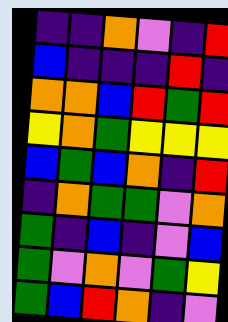[["indigo", "indigo", "orange", "violet", "indigo", "red"], ["blue", "indigo", "indigo", "indigo", "red", "indigo"], ["orange", "orange", "blue", "red", "green", "red"], ["yellow", "orange", "green", "yellow", "yellow", "yellow"], ["blue", "green", "blue", "orange", "indigo", "red"], ["indigo", "orange", "green", "green", "violet", "orange"], ["green", "indigo", "blue", "indigo", "violet", "blue"], ["green", "violet", "orange", "violet", "green", "yellow"], ["green", "blue", "red", "orange", "indigo", "violet"]]